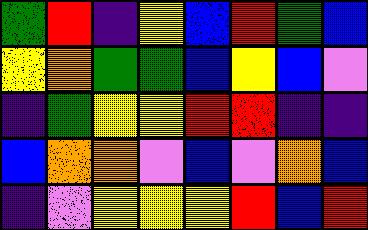[["green", "red", "indigo", "yellow", "blue", "red", "green", "blue"], ["yellow", "orange", "green", "green", "blue", "yellow", "blue", "violet"], ["indigo", "green", "yellow", "yellow", "red", "red", "indigo", "indigo"], ["blue", "orange", "orange", "violet", "blue", "violet", "orange", "blue"], ["indigo", "violet", "yellow", "yellow", "yellow", "red", "blue", "red"]]